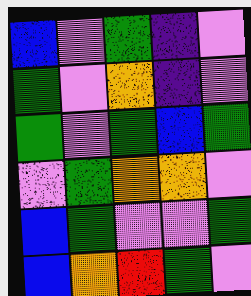[["blue", "violet", "green", "indigo", "violet"], ["green", "violet", "orange", "indigo", "violet"], ["green", "violet", "green", "blue", "green"], ["violet", "green", "orange", "orange", "violet"], ["blue", "green", "violet", "violet", "green"], ["blue", "orange", "red", "green", "violet"]]